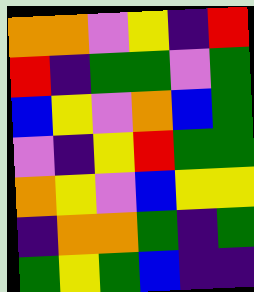[["orange", "orange", "violet", "yellow", "indigo", "red"], ["red", "indigo", "green", "green", "violet", "green"], ["blue", "yellow", "violet", "orange", "blue", "green"], ["violet", "indigo", "yellow", "red", "green", "green"], ["orange", "yellow", "violet", "blue", "yellow", "yellow"], ["indigo", "orange", "orange", "green", "indigo", "green"], ["green", "yellow", "green", "blue", "indigo", "indigo"]]